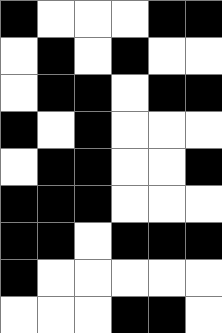[["black", "white", "white", "white", "black", "black"], ["white", "black", "white", "black", "white", "white"], ["white", "black", "black", "white", "black", "black"], ["black", "white", "black", "white", "white", "white"], ["white", "black", "black", "white", "white", "black"], ["black", "black", "black", "white", "white", "white"], ["black", "black", "white", "black", "black", "black"], ["black", "white", "white", "white", "white", "white"], ["white", "white", "white", "black", "black", "white"]]